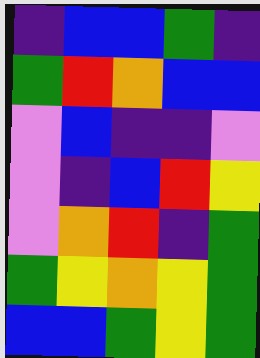[["indigo", "blue", "blue", "green", "indigo"], ["green", "red", "orange", "blue", "blue"], ["violet", "blue", "indigo", "indigo", "violet"], ["violet", "indigo", "blue", "red", "yellow"], ["violet", "orange", "red", "indigo", "green"], ["green", "yellow", "orange", "yellow", "green"], ["blue", "blue", "green", "yellow", "green"]]